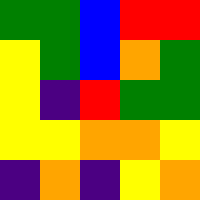[["green", "green", "blue", "red", "red"], ["yellow", "green", "blue", "orange", "green"], ["yellow", "indigo", "red", "green", "green"], ["yellow", "yellow", "orange", "orange", "yellow"], ["indigo", "orange", "indigo", "yellow", "orange"]]